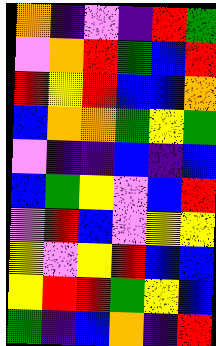[["orange", "indigo", "violet", "indigo", "red", "green"], ["violet", "orange", "red", "green", "blue", "red"], ["red", "yellow", "red", "blue", "blue", "orange"], ["blue", "orange", "orange", "green", "yellow", "green"], ["violet", "indigo", "indigo", "blue", "indigo", "blue"], ["blue", "green", "yellow", "violet", "blue", "red"], ["violet", "red", "blue", "violet", "yellow", "yellow"], ["yellow", "violet", "yellow", "red", "blue", "blue"], ["yellow", "red", "red", "green", "yellow", "blue"], ["green", "indigo", "blue", "orange", "indigo", "red"]]